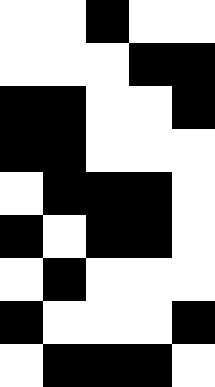[["white", "white", "black", "white", "white"], ["white", "white", "white", "black", "black"], ["black", "black", "white", "white", "black"], ["black", "black", "white", "white", "white"], ["white", "black", "black", "black", "white"], ["black", "white", "black", "black", "white"], ["white", "black", "white", "white", "white"], ["black", "white", "white", "white", "black"], ["white", "black", "black", "black", "white"]]